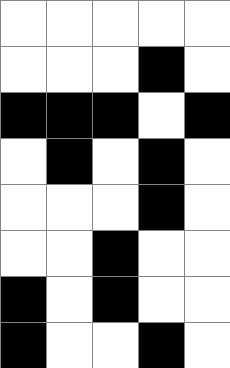[["white", "white", "white", "white", "white"], ["white", "white", "white", "black", "white"], ["black", "black", "black", "white", "black"], ["white", "black", "white", "black", "white"], ["white", "white", "white", "black", "white"], ["white", "white", "black", "white", "white"], ["black", "white", "black", "white", "white"], ["black", "white", "white", "black", "white"]]